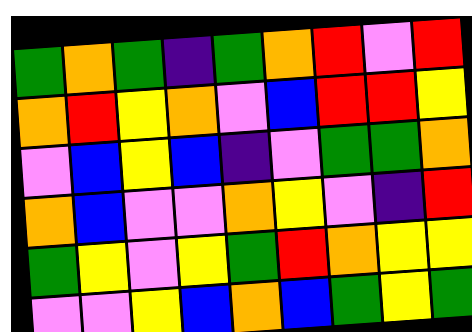[["green", "orange", "green", "indigo", "green", "orange", "red", "violet", "red"], ["orange", "red", "yellow", "orange", "violet", "blue", "red", "red", "yellow"], ["violet", "blue", "yellow", "blue", "indigo", "violet", "green", "green", "orange"], ["orange", "blue", "violet", "violet", "orange", "yellow", "violet", "indigo", "red"], ["green", "yellow", "violet", "yellow", "green", "red", "orange", "yellow", "yellow"], ["violet", "violet", "yellow", "blue", "orange", "blue", "green", "yellow", "green"]]